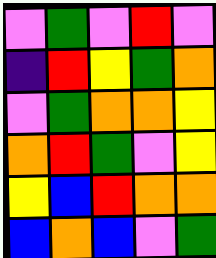[["violet", "green", "violet", "red", "violet"], ["indigo", "red", "yellow", "green", "orange"], ["violet", "green", "orange", "orange", "yellow"], ["orange", "red", "green", "violet", "yellow"], ["yellow", "blue", "red", "orange", "orange"], ["blue", "orange", "blue", "violet", "green"]]